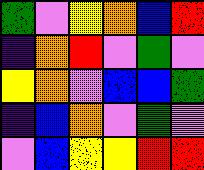[["green", "violet", "yellow", "orange", "blue", "red"], ["indigo", "orange", "red", "violet", "green", "violet"], ["yellow", "orange", "violet", "blue", "blue", "green"], ["indigo", "blue", "orange", "violet", "green", "violet"], ["violet", "blue", "yellow", "yellow", "red", "red"]]